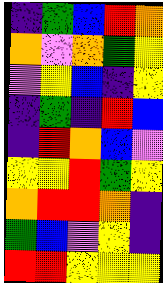[["indigo", "green", "blue", "red", "orange"], ["orange", "violet", "orange", "green", "yellow"], ["violet", "yellow", "blue", "indigo", "yellow"], ["indigo", "green", "indigo", "red", "blue"], ["indigo", "red", "orange", "blue", "violet"], ["yellow", "yellow", "red", "green", "yellow"], ["orange", "red", "red", "orange", "indigo"], ["green", "blue", "violet", "yellow", "indigo"], ["red", "red", "yellow", "yellow", "yellow"]]